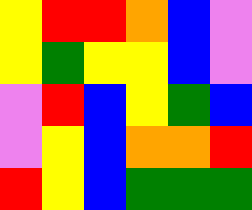[["yellow", "red", "red", "orange", "blue", "violet"], ["yellow", "green", "yellow", "yellow", "blue", "violet"], ["violet", "red", "blue", "yellow", "green", "blue"], ["violet", "yellow", "blue", "orange", "orange", "red"], ["red", "yellow", "blue", "green", "green", "green"]]